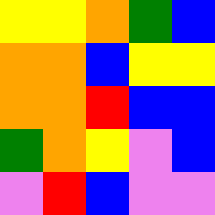[["yellow", "yellow", "orange", "green", "blue"], ["orange", "orange", "blue", "yellow", "yellow"], ["orange", "orange", "red", "blue", "blue"], ["green", "orange", "yellow", "violet", "blue"], ["violet", "red", "blue", "violet", "violet"]]